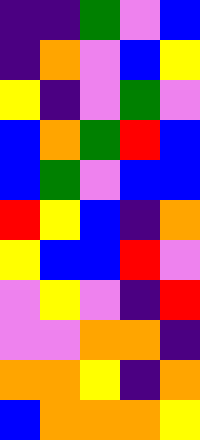[["indigo", "indigo", "green", "violet", "blue"], ["indigo", "orange", "violet", "blue", "yellow"], ["yellow", "indigo", "violet", "green", "violet"], ["blue", "orange", "green", "red", "blue"], ["blue", "green", "violet", "blue", "blue"], ["red", "yellow", "blue", "indigo", "orange"], ["yellow", "blue", "blue", "red", "violet"], ["violet", "yellow", "violet", "indigo", "red"], ["violet", "violet", "orange", "orange", "indigo"], ["orange", "orange", "yellow", "indigo", "orange"], ["blue", "orange", "orange", "orange", "yellow"]]